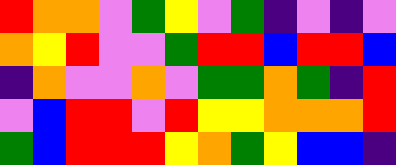[["red", "orange", "orange", "violet", "green", "yellow", "violet", "green", "indigo", "violet", "indigo", "violet"], ["orange", "yellow", "red", "violet", "violet", "green", "red", "red", "blue", "red", "red", "blue"], ["indigo", "orange", "violet", "violet", "orange", "violet", "green", "green", "orange", "green", "indigo", "red"], ["violet", "blue", "red", "red", "violet", "red", "yellow", "yellow", "orange", "orange", "orange", "red"], ["green", "blue", "red", "red", "red", "yellow", "orange", "green", "yellow", "blue", "blue", "indigo"]]